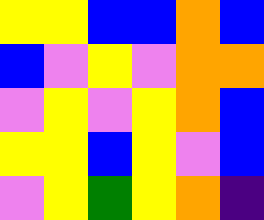[["yellow", "yellow", "blue", "blue", "orange", "blue"], ["blue", "violet", "yellow", "violet", "orange", "orange"], ["violet", "yellow", "violet", "yellow", "orange", "blue"], ["yellow", "yellow", "blue", "yellow", "violet", "blue"], ["violet", "yellow", "green", "yellow", "orange", "indigo"]]